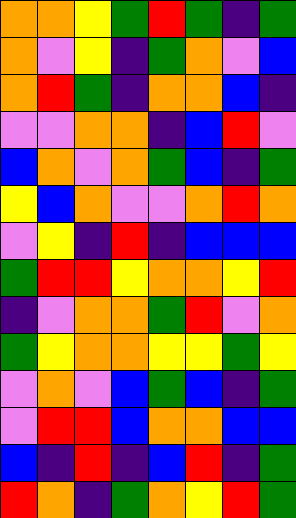[["orange", "orange", "yellow", "green", "red", "green", "indigo", "green"], ["orange", "violet", "yellow", "indigo", "green", "orange", "violet", "blue"], ["orange", "red", "green", "indigo", "orange", "orange", "blue", "indigo"], ["violet", "violet", "orange", "orange", "indigo", "blue", "red", "violet"], ["blue", "orange", "violet", "orange", "green", "blue", "indigo", "green"], ["yellow", "blue", "orange", "violet", "violet", "orange", "red", "orange"], ["violet", "yellow", "indigo", "red", "indigo", "blue", "blue", "blue"], ["green", "red", "red", "yellow", "orange", "orange", "yellow", "red"], ["indigo", "violet", "orange", "orange", "green", "red", "violet", "orange"], ["green", "yellow", "orange", "orange", "yellow", "yellow", "green", "yellow"], ["violet", "orange", "violet", "blue", "green", "blue", "indigo", "green"], ["violet", "red", "red", "blue", "orange", "orange", "blue", "blue"], ["blue", "indigo", "red", "indigo", "blue", "red", "indigo", "green"], ["red", "orange", "indigo", "green", "orange", "yellow", "red", "green"]]